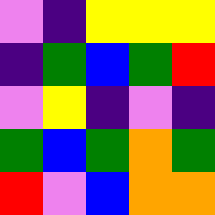[["violet", "indigo", "yellow", "yellow", "yellow"], ["indigo", "green", "blue", "green", "red"], ["violet", "yellow", "indigo", "violet", "indigo"], ["green", "blue", "green", "orange", "green"], ["red", "violet", "blue", "orange", "orange"]]